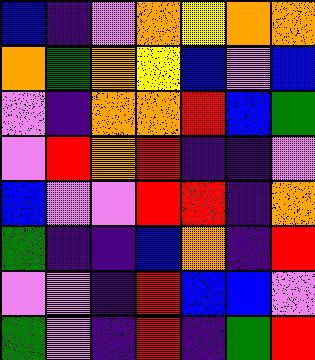[["blue", "indigo", "violet", "orange", "yellow", "orange", "orange"], ["orange", "green", "orange", "yellow", "blue", "violet", "blue"], ["violet", "indigo", "orange", "orange", "red", "blue", "green"], ["violet", "red", "orange", "red", "indigo", "indigo", "violet"], ["blue", "violet", "violet", "red", "red", "indigo", "orange"], ["green", "indigo", "indigo", "blue", "orange", "indigo", "red"], ["violet", "violet", "indigo", "red", "blue", "blue", "violet"], ["green", "violet", "indigo", "red", "indigo", "green", "red"]]